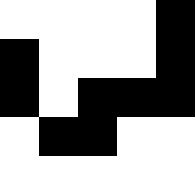[["white", "white", "white", "white", "black"], ["black", "white", "white", "white", "black"], ["black", "white", "black", "black", "black"], ["white", "black", "black", "white", "white"], ["white", "white", "white", "white", "white"]]